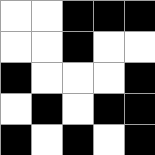[["white", "white", "black", "black", "black"], ["white", "white", "black", "white", "white"], ["black", "white", "white", "white", "black"], ["white", "black", "white", "black", "black"], ["black", "white", "black", "white", "black"]]